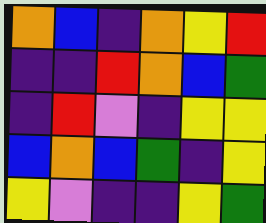[["orange", "blue", "indigo", "orange", "yellow", "red"], ["indigo", "indigo", "red", "orange", "blue", "green"], ["indigo", "red", "violet", "indigo", "yellow", "yellow"], ["blue", "orange", "blue", "green", "indigo", "yellow"], ["yellow", "violet", "indigo", "indigo", "yellow", "green"]]